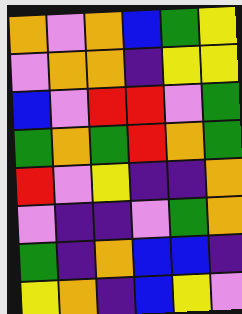[["orange", "violet", "orange", "blue", "green", "yellow"], ["violet", "orange", "orange", "indigo", "yellow", "yellow"], ["blue", "violet", "red", "red", "violet", "green"], ["green", "orange", "green", "red", "orange", "green"], ["red", "violet", "yellow", "indigo", "indigo", "orange"], ["violet", "indigo", "indigo", "violet", "green", "orange"], ["green", "indigo", "orange", "blue", "blue", "indigo"], ["yellow", "orange", "indigo", "blue", "yellow", "violet"]]